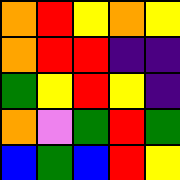[["orange", "red", "yellow", "orange", "yellow"], ["orange", "red", "red", "indigo", "indigo"], ["green", "yellow", "red", "yellow", "indigo"], ["orange", "violet", "green", "red", "green"], ["blue", "green", "blue", "red", "yellow"]]